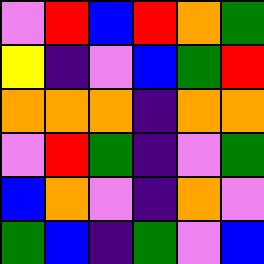[["violet", "red", "blue", "red", "orange", "green"], ["yellow", "indigo", "violet", "blue", "green", "red"], ["orange", "orange", "orange", "indigo", "orange", "orange"], ["violet", "red", "green", "indigo", "violet", "green"], ["blue", "orange", "violet", "indigo", "orange", "violet"], ["green", "blue", "indigo", "green", "violet", "blue"]]